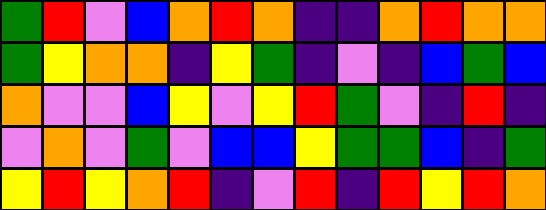[["green", "red", "violet", "blue", "orange", "red", "orange", "indigo", "indigo", "orange", "red", "orange", "orange"], ["green", "yellow", "orange", "orange", "indigo", "yellow", "green", "indigo", "violet", "indigo", "blue", "green", "blue"], ["orange", "violet", "violet", "blue", "yellow", "violet", "yellow", "red", "green", "violet", "indigo", "red", "indigo"], ["violet", "orange", "violet", "green", "violet", "blue", "blue", "yellow", "green", "green", "blue", "indigo", "green"], ["yellow", "red", "yellow", "orange", "red", "indigo", "violet", "red", "indigo", "red", "yellow", "red", "orange"]]